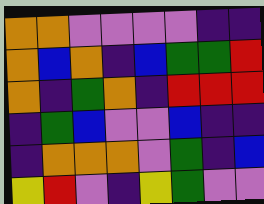[["orange", "orange", "violet", "violet", "violet", "violet", "indigo", "indigo"], ["orange", "blue", "orange", "indigo", "blue", "green", "green", "red"], ["orange", "indigo", "green", "orange", "indigo", "red", "red", "red"], ["indigo", "green", "blue", "violet", "violet", "blue", "indigo", "indigo"], ["indigo", "orange", "orange", "orange", "violet", "green", "indigo", "blue"], ["yellow", "red", "violet", "indigo", "yellow", "green", "violet", "violet"]]